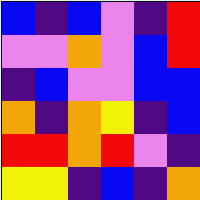[["blue", "indigo", "blue", "violet", "indigo", "red"], ["violet", "violet", "orange", "violet", "blue", "red"], ["indigo", "blue", "violet", "violet", "blue", "blue"], ["orange", "indigo", "orange", "yellow", "indigo", "blue"], ["red", "red", "orange", "red", "violet", "indigo"], ["yellow", "yellow", "indigo", "blue", "indigo", "orange"]]